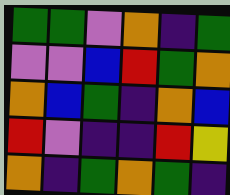[["green", "green", "violet", "orange", "indigo", "green"], ["violet", "violet", "blue", "red", "green", "orange"], ["orange", "blue", "green", "indigo", "orange", "blue"], ["red", "violet", "indigo", "indigo", "red", "yellow"], ["orange", "indigo", "green", "orange", "green", "indigo"]]